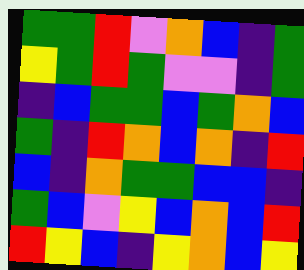[["green", "green", "red", "violet", "orange", "blue", "indigo", "green"], ["yellow", "green", "red", "green", "violet", "violet", "indigo", "green"], ["indigo", "blue", "green", "green", "blue", "green", "orange", "blue"], ["green", "indigo", "red", "orange", "blue", "orange", "indigo", "red"], ["blue", "indigo", "orange", "green", "green", "blue", "blue", "indigo"], ["green", "blue", "violet", "yellow", "blue", "orange", "blue", "red"], ["red", "yellow", "blue", "indigo", "yellow", "orange", "blue", "yellow"]]